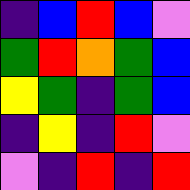[["indigo", "blue", "red", "blue", "violet"], ["green", "red", "orange", "green", "blue"], ["yellow", "green", "indigo", "green", "blue"], ["indigo", "yellow", "indigo", "red", "violet"], ["violet", "indigo", "red", "indigo", "red"]]